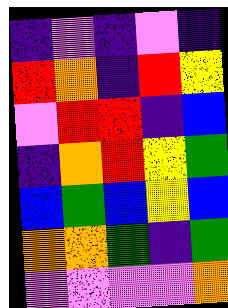[["indigo", "violet", "indigo", "violet", "indigo"], ["red", "orange", "indigo", "red", "yellow"], ["violet", "red", "red", "indigo", "blue"], ["indigo", "orange", "red", "yellow", "green"], ["blue", "green", "blue", "yellow", "blue"], ["orange", "orange", "green", "indigo", "green"], ["violet", "violet", "violet", "violet", "orange"]]